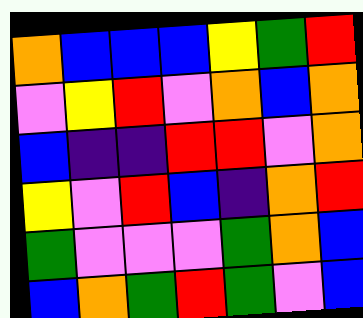[["orange", "blue", "blue", "blue", "yellow", "green", "red"], ["violet", "yellow", "red", "violet", "orange", "blue", "orange"], ["blue", "indigo", "indigo", "red", "red", "violet", "orange"], ["yellow", "violet", "red", "blue", "indigo", "orange", "red"], ["green", "violet", "violet", "violet", "green", "orange", "blue"], ["blue", "orange", "green", "red", "green", "violet", "blue"]]